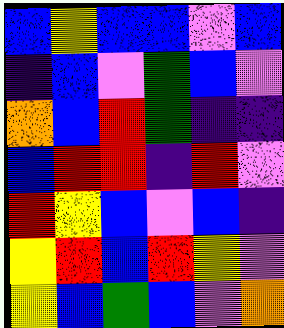[["blue", "yellow", "blue", "blue", "violet", "blue"], ["indigo", "blue", "violet", "green", "blue", "violet"], ["orange", "blue", "red", "green", "indigo", "indigo"], ["blue", "red", "red", "indigo", "red", "violet"], ["red", "yellow", "blue", "violet", "blue", "indigo"], ["yellow", "red", "blue", "red", "yellow", "violet"], ["yellow", "blue", "green", "blue", "violet", "orange"]]